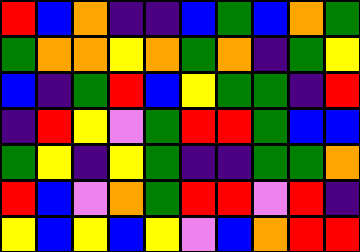[["red", "blue", "orange", "indigo", "indigo", "blue", "green", "blue", "orange", "green"], ["green", "orange", "orange", "yellow", "orange", "green", "orange", "indigo", "green", "yellow"], ["blue", "indigo", "green", "red", "blue", "yellow", "green", "green", "indigo", "red"], ["indigo", "red", "yellow", "violet", "green", "red", "red", "green", "blue", "blue"], ["green", "yellow", "indigo", "yellow", "green", "indigo", "indigo", "green", "green", "orange"], ["red", "blue", "violet", "orange", "green", "red", "red", "violet", "red", "indigo"], ["yellow", "blue", "yellow", "blue", "yellow", "violet", "blue", "orange", "red", "red"]]